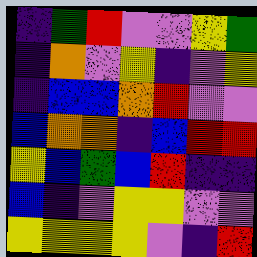[["indigo", "green", "red", "violet", "violet", "yellow", "green"], ["indigo", "orange", "violet", "yellow", "indigo", "violet", "yellow"], ["indigo", "blue", "blue", "orange", "red", "violet", "violet"], ["blue", "orange", "orange", "indigo", "blue", "red", "red"], ["yellow", "blue", "green", "blue", "red", "indigo", "indigo"], ["blue", "indigo", "violet", "yellow", "yellow", "violet", "violet"], ["yellow", "yellow", "yellow", "yellow", "violet", "indigo", "red"]]